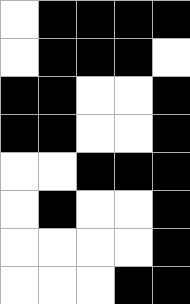[["white", "black", "black", "black", "black"], ["white", "black", "black", "black", "white"], ["black", "black", "white", "white", "black"], ["black", "black", "white", "white", "black"], ["white", "white", "black", "black", "black"], ["white", "black", "white", "white", "black"], ["white", "white", "white", "white", "black"], ["white", "white", "white", "black", "black"]]